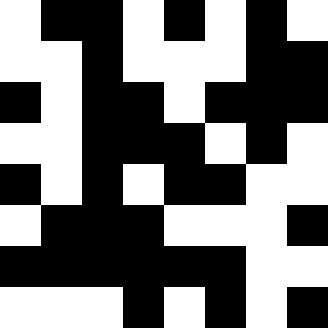[["white", "black", "black", "white", "black", "white", "black", "white"], ["white", "white", "black", "white", "white", "white", "black", "black"], ["black", "white", "black", "black", "white", "black", "black", "black"], ["white", "white", "black", "black", "black", "white", "black", "white"], ["black", "white", "black", "white", "black", "black", "white", "white"], ["white", "black", "black", "black", "white", "white", "white", "black"], ["black", "black", "black", "black", "black", "black", "white", "white"], ["white", "white", "white", "black", "white", "black", "white", "black"]]